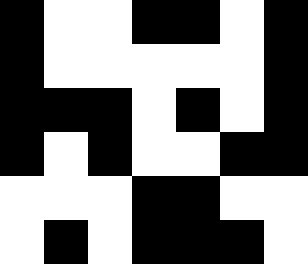[["black", "white", "white", "black", "black", "white", "black"], ["black", "white", "white", "white", "white", "white", "black"], ["black", "black", "black", "white", "black", "white", "black"], ["black", "white", "black", "white", "white", "black", "black"], ["white", "white", "white", "black", "black", "white", "white"], ["white", "black", "white", "black", "black", "black", "white"]]